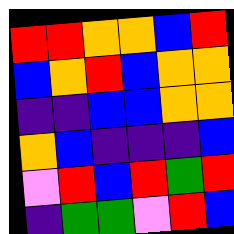[["red", "red", "orange", "orange", "blue", "red"], ["blue", "orange", "red", "blue", "orange", "orange"], ["indigo", "indigo", "blue", "blue", "orange", "orange"], ["orange", "blue", "indigo", "indigo", "indigo", "blue"], ["violet", "red", "blue", "red", "green", "red"], ["indigo", "green", "green", "violet", "red", "blue"]]